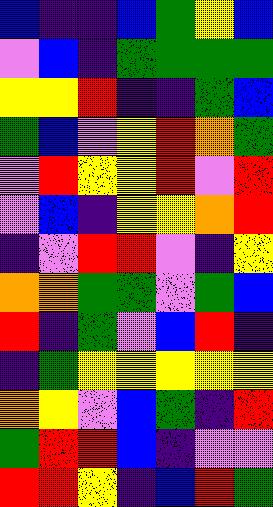[["blue", "indigo", "indigo", "blue", "green", "yellow", "blue"], ["violet", "blue", "indigo", "green", "green", "green", "green"], ["yellow", "yellow", "red", "indigo", "indigo", "green", "blue"], ["green", "blue", "violet", "yellow", "red", "orange", "green"], ["violet", "red", "yellow", "yellow", "red", "violet", "red"], ["violet", "blue", "indigo", "yellow", "yellow", "orange", "red"], ["indigo", "violet", "red", "red", "violet", "indigo", "yellow"], ["orange", "orange", "green", "green", "violet", "green", "blue"], ["red", "indigo", "green", "violet", "blue", "red", "indigo"], ["indigo", "green", "yellow", "yellow", "yellow", "yellow", "yellow"], ["orange", "yellow", "violet", "blue", "green", "indigo", "red"], ["green", "red", "red", "blue", "indigo", "violet", "violet"], ["red", "red", "yellow", "indigo", "blue", "red", "green"]]